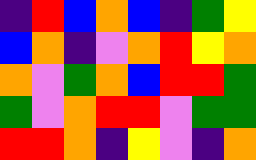[["indigo", "red", "blue", "orange", "blue", "indigo", "green", "yellow"], ["blue", "orange", "indigo", "violet", "orange", "red", "yellow", "orange"], ["orange", "violet", "green", "orange", "blue", "red", "red", "green"], ["green", "violet", "orange", "red", "red", "violet", "green", "green"], ["red", "red", "orange", "indigo", "yellow", "violet", "indigo", "orange"]]